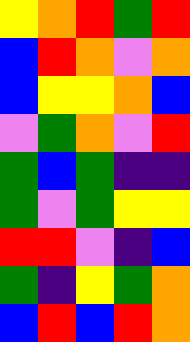[["yellow", "orange", "red", "green", "red"], ["blue", "red", "orange", "violet", "orange"], ["blue", "yellow", "yellow", "orange", "blue"], ["violet", "green", "orange", "violet", "red"], ["green", "blue", "green", "indigo", "indigo"], ["green", "violet", "green", "yellow", "yellow"], ["red", "red", "violet", "indigo", "blue"], ["green", "indigo", "yellow", "green", "orange"], ["blue", "red", "blue", "red", "orange"]]